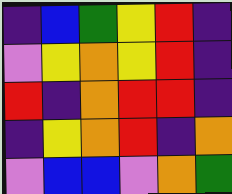[["indigo", "blue", "green", "yellow", "red", "indigo"], ["violet", "yellow", "orange", "yellow", "red", "indigo"], ["red", "indigo", "orange", "red", "red", "indigo"], ["indigo", "yellow", "orange", "red", "indigo", "orange"], ["violet", "blue", "blue", "violet", "orange", "green"]]